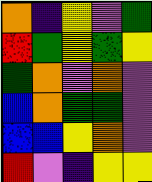[["orange", "indigo", "yellow", "violet", "green"], ["red", "green", "yellow", "green", "yellow"], ["green", "orange", "violet", "orange", "violet"], ["blue", "orange", "green", "green", "violet"], ["blue", "blue", "yellow", "orange", "violet"], ["red", "violet", "indigo", "yellow", "yellow"]]